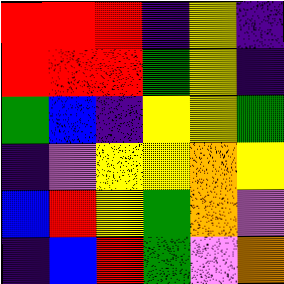[["red", "red", "red", "indigo", "yellow", "indigo"], ["red", "red", "red", "green", "yellow", "indigo"], ["green", "blue", "indigo", "yellow", "yellow", "green"], ["indigo", "violet", "yellow", "yellow", "orange", "yellow"], ["blue", "red", "yellow", "green", "orange", "violet"], ["indigo", "blue", "red", "green", "violet", "orange"]]